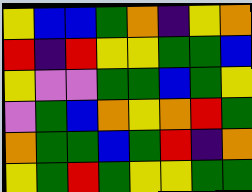[["yellow", "blue", "blue", "green", "orange", "indigo", "yellow", "orange"], ["red", "indigo", "red", "yellow", "yellow", "green", "green", "blue"], ["yellow", "violet", "violet", "green", "green", "blue", "green", "yellow"], ["violet", "green", "blue", "orange", "yellow", "orange", "red", "green"], ["orange", "green", "green", "blue", "green", "red", "indigo", "orange"], ["yellow", "green", "red", "green", "yellow", "yellow", "green", "green"]]